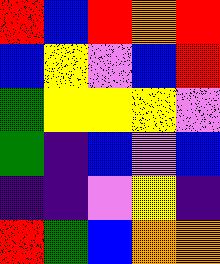[["red", "blue", "red", "orange", "red"], ["blue", "yellow", "violet", "blue", "red"], ["green", "yellow", "yellow", "yellow", "violet"], ["green", "indigo", "blue", "violet", "blue"], ["indigo", "indigo", "violet", "yellow", "indigo"], ["red", "green", "blue", "orange", "orange"]]